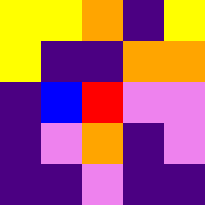[["yellow", "yellow", "orange", "indigo", "yellow"], ["yellow", "indigo", "indigo", "orange", "orange"], ["indigo", "blue", "red", "violet", "violet"], ["indigo", "violet", "orange", "indigo", "violet"], ["indigo", "indigo", "violet", "indigo", "indigo"]]